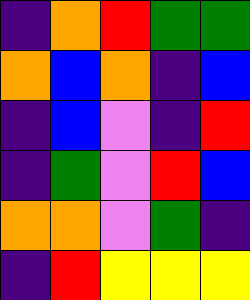[["indigo", "orange", "red", "green", "green"], ["orange", "blue", "orange", "indigo", "blue"], ["indigo", "blue", "violet", "indigo", "red"], ["indigo", "green", "violet", "red", "blue"], ["orange", "orange", "violet", "green", "indigo"], ["indigo", "red", "yellow", "yellow", "yellow"]]